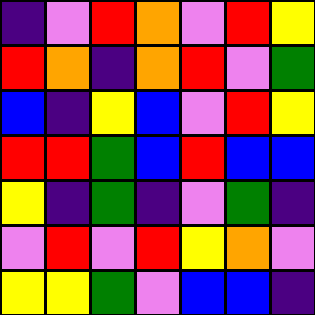[["indigo", "violet", "red", "orange", "violet", "red", "yellow"], ["red", "orange", "indigo", "orange", "red", "violet", "green"], ["blue", "indigo", "yellow", "blue", "violet", "red", "yellow"], ["red", "red", "green", "blue", "red", "blue", "blue"], ["yellow", "indigo", "green", "indigo", "violet", "green", "indigo"], ["violet", "red", "violet", "red", "yellow", "orange", "violet"], ["yellow", "yellow", "green", "violet", "blue", "blue", "indigo"]]